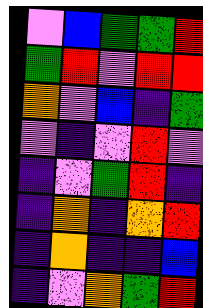[["violet", "blue", "green", "green", "red"], ["green", "red", "violet", "red", "red"], ["orange", "violet", "blue", "indigo", "green"], ["violet", "indigo", "violet", "red", "violet"], ["indigo", "violet", "green", "red", "indigo"], ["indigo", "orange", "indigo", "orange", "red"], ["indigo", "orange", "indigo", "indigo", "blue"], ["indigo", "violet", "orange", "green", "red"]]